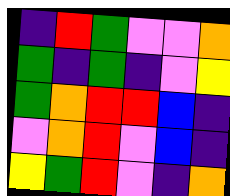[["indigo", "red", "green", "violet", "violet", "orange"], ["green", "indigo", "green", "indigo", "violet", "yellow"], ["green", "orange", "red", "red", "blue", "indigo"], ["violet", "orange", "red", "violet", "blue", "indigo"], ["yellow", "green", "red", "violet", "indigo", "orange"]]